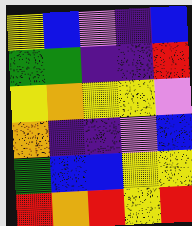[["yellow", "blue", "violet", "indigo", "blue"], ["green", "green", "indigo", "indigo", "red"], ["yellow", "orange", "yellow", "yellow", "violet"], ["orange", "indigo", "indigo", "violet", "blue"], ["green", "blue", "blue", "yellow", "yellow"], ["red", "orange", "red", "yellow", "red"]]